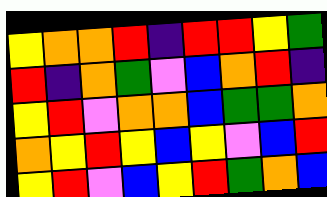[["yellow", "orange", "orange", "red", "indigo", "red", "red", "yellow", "green"], ["red", "indigo", "orange", "green", "violet", "blue", "orange", "red", "indigo"], ["yellow", "red", "violet", "orange", "orange", "blue", "green", "green", "orange"], ["orange", "yellow", "red", "yellow", "blue", "yellow", "violet", "blue", "red"], ["yellow", "red", "violet", "blue", "yellow", "red", "green", "orange", "blue"]]